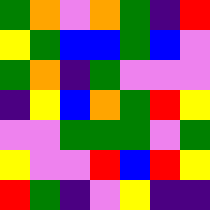[["green", "orange", "violet", "orange", "green", "indigo", "red"], ["yellow", "green", "blue", "blue", "green", "blue", "violet"], ["green", "orange", "indigo", "green", "violet", "violet", "violet"], ["indigo", "yellow", "blue", "orange", "green", "red", "yellow"], ["violet", "violet", "green", "green", "green", "violet", "green"], ["yellow", "violet", "violet", "red", "blue", "red", "yellow"], ["red", "green", "indigo", "violet", "yellow", "indigo", "indigo"]]